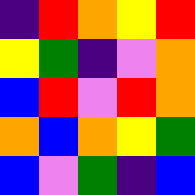[["indigo", "red", "orange", "yellow", "red"], ["yellow", "green", "indigo", "violet", "orange"], ["blue", "red", "violet", "red", "orange"], ["orange", "blue", "orange", "yellow", "green"], ["blue", "violet", "green", "indigo", "blue"]]